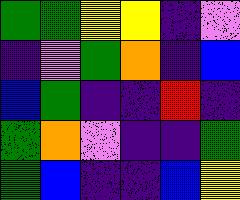[["green", "green", "yellow", "yellow", "indigo", "violet"], ["indigo", "violet", "green", "orange", "indigo", "blue"], ["blue", "green", "indigo", "indigo", "red", "indigo"], ["green", "orange", "violet", "indigo", "indigo", "green"], ["green", "blue", "indigo", "indigo", "blue", "yellow"]]